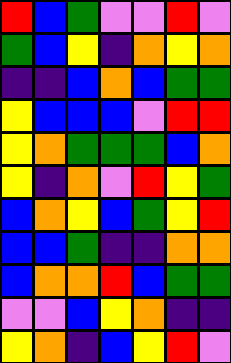[["red", "blue", "green", "violet", "violet", "red", "violet"], ["green", "blue", "yellow", "indigo", "orange", "yellow", "orange"], ["indigo", "indigo", "blue", "orange", "blue", "green", "green"], ["yellow", "blue", "blue", "blue", "violet", "red", "red"], ["yellow", "orange", "green", "green", "green", "blue", "orange"], ["yellow", "indigo", "orange", "violet", "red", "yellow", "green"], ["blue", "orange", "yellow", "blue", "green", "yellow", "red"], ["blue", "blue", "green", "indigo", "indigo", "orange", "orange"], ["blue", "orange", "orange", "red", "blue", "green", "green"], ["violet", "violet", "blue", "yellow", "orange", "indigo", "indigo"], ["yellow", "orange", "indigo", "blue", "yellow", "red", "violet"]]